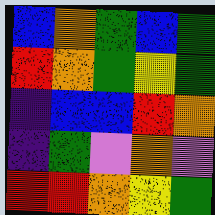[["blue", "orange", "green", "blue", "green"], ["red", "orange", "green", "yellow", "green"], ["indigo", "blue", "blue", "red", "orange"], ["indigo", "green", "violet", "orange", "violet"], ["red", "red", "orange", "yellow", "green"]]